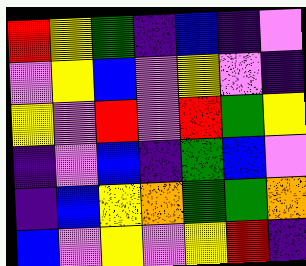[["red", "yellow", "green", "indigo", "blue", "indigo", "violet"], ["violet", "yellow", "blue", "violet", "yellow", "violet", "indigo"], ["yellow", "violet", "red", "violet", "red", "green", "yellow"], ["indigo", "violet", "blue", "indigo", "green", "blue", "violet"], ["indigo", "blue", "yellow", "orange", "green", "green", "orange"], ["blue", "violet", "yellow", "violet", "yellow", "red", "indigo"]]